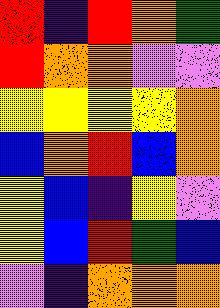[["red", "indigo", "red", "orange", "green"], ["red", "orange", "orange", "violet", "violet"], ["yellow", "yellow", "yellow", "yellow", "orange"], ["blue", "orange", "red", "blue", "orange"], ["yellow", "blue", "indigo", "yellow", "violet"], ["yellow", "blue", "red", "green", "blue"], ["violet", "indigo", "orange", "orange", "orange"]]